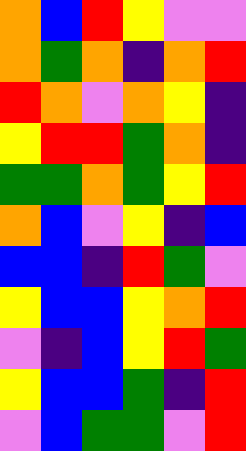[["orange", "blue", "red", "yellow", "violet", "violet"], ["orange", "green", "orange", "indigo", "orange", "red"], ["red", "orange", "violet", "orange", "yellow", "indigo"], ["yellow", "red", "red", "green", "orange", "indigo"], ["green", "green", "orange", "green", "yellow", "red"], ["orange", "blue", "violet", "yellow", "indigo", "blue"], ["blue", "blue", "indigo", "red", "green", "violet"], ["yellow", "blue", "blue", "yellow", "orange", "red"], ["violet", "indigo", "blue", "yellow", "red", "green"], ["yellow", "blue", "blue", "green", "indigo", "red"], ["violet", "blue", "green", "green", "violet", "red"]]